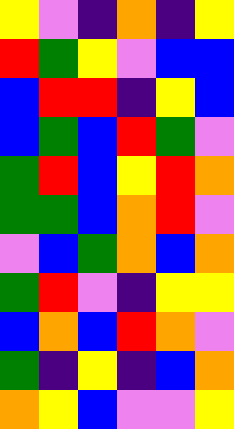[["yellow", "violet", "indigo", "orange", "indigo", "yellow"], ["red", "green", "yellow", "violet", "blue", "blue"], ["blue", "red", "red", "indigo", "yellow", "blue"], ["blue", "green", "blue", "red", "green", "violet"], ["green", "red", "blue", "yellow", "red", "orange"], ["green", "green", "blue", "orange", "red", "violet"], ["violet", "blue", "green", "orange", "blue", "orange"], ["green", "red", "violet", "indigo", "yellow", "yellow"], ["blue", "orange", "blue", "red", "orange", "violet"], ["green", "indigo", "yellow", "indigo", "blue", "orange"], ["orange", "yellow", "blue", "violet", "violet", "yellow"]]